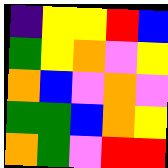[["indigo", "yellow", "yellow", "red", "blue"], ["green", "yellow", "orange", "violet", "yellow"], ["orange", "blue", "violet", "orange", "violet"], ["green", "green", "blue", "orange", "yellow"], ["orange", "green", "violet", "red", "red"]]